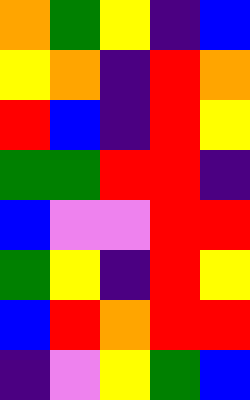[["orange", "green", "yellow", "indigo", "blue"], ["yellow", "orange", "indigo", "red", "orange"], ["red", "blue", "indigo", "red", "yellow"], ["green", "green", "red", "red", "indigo"], ["blue", "violet", "violet", "red", "red"], ["green", "yellow", "indigo", "red", "yellow"], ["blue", "red", "orange", "red", "red"], ["indigo", "violet", "yellow", "green", "blue"]]